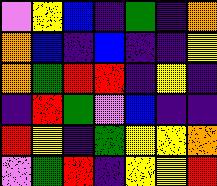[["violet", "yellow", "blue", "indigo", "green", "indigo", "orange"], ["orange", "blue", "indigo", "blue", "indigo", "indigo", "yellow"], ["orange", "green", "red", "red", "indigo", "yellow", "indigo"], ["indigo", "red", "green", "violet", "blue", "indigo", "indigo"], ["red", "yellow", "indigo", "green", "yellow", "yellow", "orange"], ["violet", "green", "red", "indigo", "yellow", "yellow", "red"]]